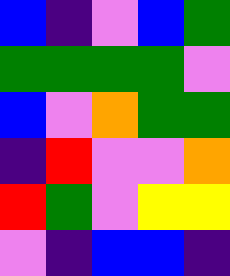[["blue", "indigo", "violet", "blue", "green"], ["green", "green", "green", "green", "violet"], ["blue", "violet", "orange", "green", "green"], ["indigo", "red", "violet", "violet", "orange"], ["red", "green", "violet", "yellow", "yellow"], ["violet", "indigo", "blue", "blue", "indigo"]]